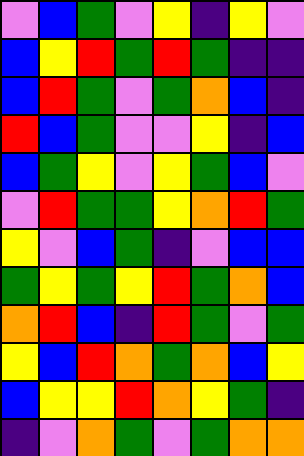[["violet", "blue", "green", "violet", "yellow", "indigo", "yellow", "violet"], ["blue", "yellow", "red", "green", "red", "green", "indigo", "indigo"], ["blue", "red", "green", "violet", "green", "orange", "blue", "indigo"], ["red", "blue", "green", "violet", "violet", "yellow", "indigo", "blue"], ["blue", "green", "yellow", "violet", "yellow", "green", "blue", "violet"], ["violet", "red", "green", "green", "yellow", "orange", "red", "green"], ["yellow", "violet", "blue", "green", "indigo", "violet", "blue", "blue"], ["green", "yellow", "green", "yellow", "red", "green", "orange", "blue"], ["orange", "red", "blue", "indigo", "red", "green", "violet", "green"], ["yellow", "blue", "red", "orange", "green", "orange", "blue", "yellow"], ["blue", "yellow", "yellow", "red", "orange", "yellow", "green", "indigo"], ["indigo", "violet", "orange", "green", "violet", "green", "orange", "orange"]]